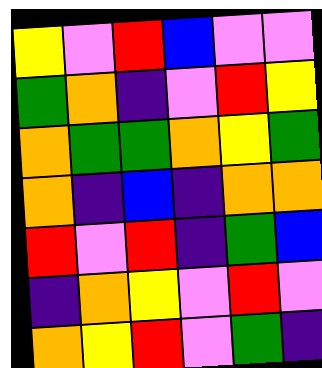[["yellow", "violet", "red", "blue", "violet", "violet"], ["green", "orange", "indigo", "violet", "red", "yellow"], ["orange", "green", "green", "orange", "yellow", "green"], ["orange", "indigo", "blue", "indigo", "orange", "orange"], ["red", "violet", "red", "indigo", "green", "blue"], ["indigo", "orange", "yellow", "violet", "red", "violet"], ["orange", "yellow", "red", "violet", "green", "indigo"]]